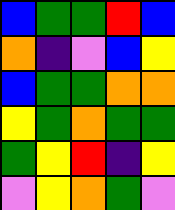[["blue", "green", "green", "red", "blue"], ["orange", "indigo", "violet", "blue", "yellow"], ["blue", "green", "green", "orange", "orange"], ["yellow", "green", "orange", "green", "green"], ["green", "yellow", "red", "indigo", "yellow"], ["violet", "yellow", "orange", "green", "violet"]]